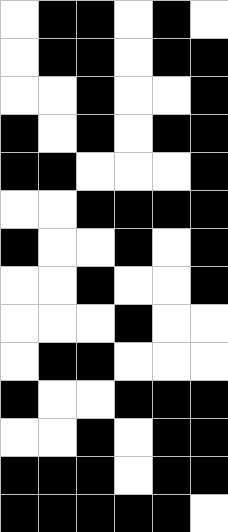[["white", "black", "black", "white", "black", "white"], ["white", "black", "black", "white", "black", "black"], ["white", "white", "black", "white", "white", "black"], ["black", "white", "black", "white", "black", "black"], ["black", "black", "white", "white", "white", "black"], ["white", "white", "black", "black", "black", "black"], ["black", "white", "white", "black", "white", "black"], ["white", "white", "black", "white", "white", "black"], ["white", "white", "white", "black", "white", "white"], ["white", "black", "black", "white", "white", "white"], ["black", "white", "white", "black", "black", "black"], ["white", "white", "black", "white", "black", "black"], ["black", "black", "black", "white", "black", "black"], ["black", "black", "black", "black", "black", "white"]]